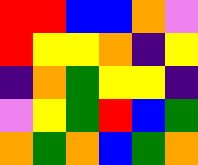[["red", "red", "blue", "blue", "orange", "violet"], ["red", "yellow", "yellow", "orange", "indigo", "yellow"], ["indigo", "orange", "green", "yellow", "yellow", "indigo"], ["violet", "yellow", "green", "red", "blue", "green"], ["orange", "green", "orange", "blue", "green", "orange"]]